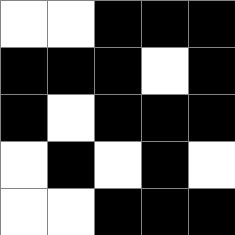[["white", "white", "black", "black", "black"], ["black", "black", "black", "white", "black"], ["black", "white", "black", "black", "black"], ["white", "black", "white", "black", "white"], ["white", "white", "black", "black", "black"]]